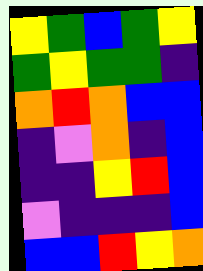[["yellow", "green", "blue", "green", "yellow"], ["green", "yellow", "green", "green", "indigo"], ["orange", "red", "orange", "blue", "blue"], ["indigo", "violet", "orange", "indigo", "blue"], ["indigo", "indigo", "yellow", "red", "blue"], ["violet", "indigo", "indigo", "indigo", "blue"], ["blue", "blue", "red", "yellow", "orange"]]